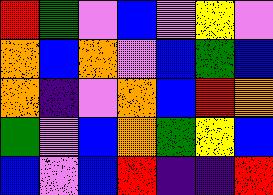[["red", "green", "violet", "blue", "violet", "yellow", "violet"], ["orange", "blue", "orange", "violet", "blue", "green", "blue"], ["orange", "indigo", "violet", "orange", "blue", "red", "orange"], ["green", "violet", "blue", "orange", "green", "yellow", "blue"], ["blue", "violet", "blue", "red", "indigo", "indigo", "red"]]